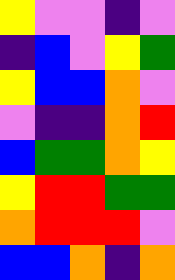[["yellow", "violet", "violet", "indigo", "violet"], ["indigo", "blue", "violet", "yellow", "green"], ["yellow", "blue", "blue", "orange", "violet"], ["violet", "indigo", "indigo", "orange", "red"], ["blue", "green", "green", "orange", "yellow"], ["yellow", "red", "red", "green", "green"], ["orange", "red", "red", "red", "violet"], ["blue", "blue", "orange", "indigo", "orange"]]